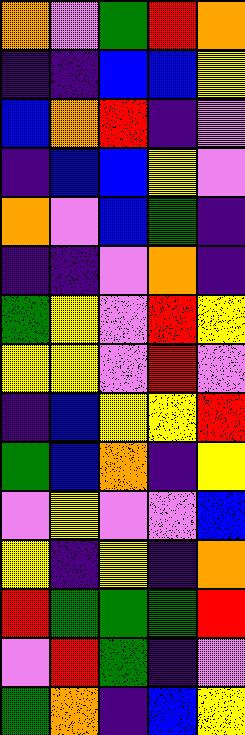[["orange", "violet", "green", "red", "orange"], ["indigo", "indigo", "blue", "blue", "yellow"], ["blue", "orange", "red", "indigo", "violet"], ["indigo", "blue", "blue", "yellow", "violet"], ["orange", "violet", "blue", "green", "indigo"], ["indigo", "indigo", "violet", "orange", "indigo"], ["green", "yellow", "violet", "red", "yellow"], ["yellow", "yellow", "violet", "red", "violet"], ["indigo", "blue", "yellow", "yellow", "red"], ["green", "blue", "orange", "indigo", "yellow"], ["violet", "yellow", "violet", "violet", "blue"], ["yellow", "indigo", "yellow", "indigo", "orange"], ["red", "green", "green", "green", "red"], ["violet", "red", "green", "indigo", "violet"], ["green", "orange", "indigo", "blue", "yellow"]]